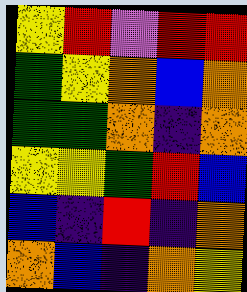[["yellow", "red", "violet", "red", "red"], ["green", "yellow", "orange", "blue", "orange"], ["green", "green", "orange", "indigo", "orange"], ["yellow", "yellow", "green", "red", "blue"], ["blue", "indigo", "red", "indigo", "orange"], ["orange", "blue", "indigo", "orange", "yellow"]]